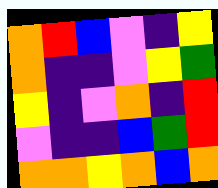[["orange", "red", "blue", "violet", "indigo", "yellow"], ["orange", "indigo", "indigo", "violet", "yellow", "green"], ["yellow", "indigo", "violet", "orange", "indigo", "red"], ["violet", "indigo", "indigo", "blue", "green", "red"], ["orange", "orange", "yellow", "orange", "blue", "orange"]]